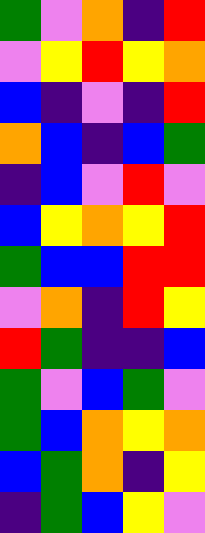[["green", "violet", "orange", "indigo", "red"], ["violet", "yellow", "red", "yellow", "orange"], ["blue", "indigo", "violet", "indigo", "red"], ["orange", "blue", "indigo", "blue", "green"], ["indigo", "blue", "violet", "red", "violet"], ["blue", "yellow", "orange", "yellow", "red"], ["green", "blue", "blue", "red", "red"], ["violet", "orange", "indigo", "red", "yellow"], ["red", "green", "indigo", "indigo", "blue"], ["green", "violet", "blue", "green", "violet"], ["green", "blue", "orange", "yellow", "orange"], ["blue", "green", "orange", "indigo", "yellow"], ["indigo", "green", "blue", "yellow", "violet"]]